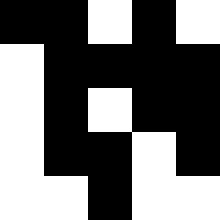[["black", "black", "white", "black", "white"], ["white", "black", "black", "black", "black"], ["white", "black", "white", "black", "black"], ["white", "black", "black", "white", "black"], ["white", "white", "black", "white", "white"]]